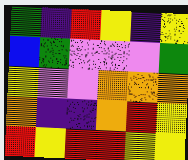[["green", "indigo", "red", "yellow", "indigo", "yellow"], ["blue", "green", "violet", "violet", "violet", "green"], ["yellow", "violet", "violet", "orange", "orange", "orange"], ["orange", "indigo", "indigo", "orange", "red", "yellow"], ["red", "yellow", "red", "red", "yellow", "yellow"]]